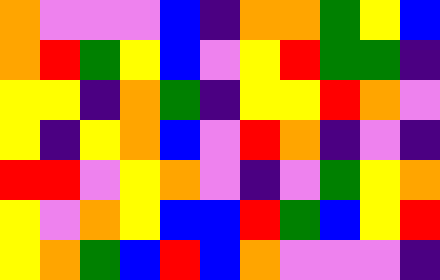[["orange", "violet", "violet", "violet", "blue", "indigo", "orange", "orange", "green", "yellow", "blue"], ["orange", "red", "green", "yellow", "blue", "violet", "yellow", "red", "green", "green", "indigo"], ["yellow", "yellow", "indigo", "orange", "green", "indigo", "yellow", "yellow", "red", "orange", "violet"], ["yellow", "indigo", "yellow", "orange", "blue", "violet", "red", "orange", "indigo", "violet", "indigo"], ["red", "red", "violet", "yellow", "orange", "violet", "indigo", "violet", "green", "yellow", "orange"], ["yellow", "violet", "orange", "yellow", "blue", "blue", "red", "green", "blue", "yellow", "red"], ["yellow", "orange", "green", "blue", "red", "blue", "orange", "violet", "violet", "violet", "indigo"]]